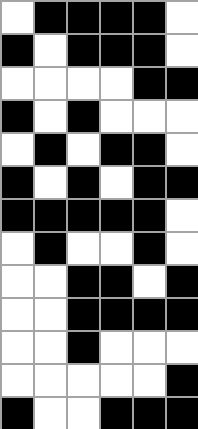[["white", "black", "black", "black", "black", "white"], ["black", "white", "black", "black", "black", "white"], ["white", "white", "white", "white", "black", "black"], ["black", "white", "black", "white", "white", "white"], ["white", "black", "white", "black", "black", "white"], ["black", "white", "black", "white", "black", "black"], ["black", "black", "black", "black", "black", "white"], ["white", "black", "white", "white", "black", "white"], ["white", "white", "black", "black", "white", "black"], ["white", "white", "black", "black", "black", "black"], ["white", "white", "black", "white", "white", "white"], ["white", "white", "white", "white", "white", "black"], ["black", "white", "white", "black", "black", "black"]]